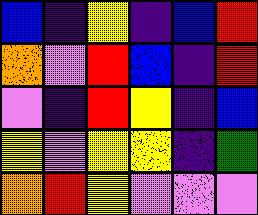[["blue", "indigo", "yellow", "indigo", "blue", "red"], ["orange", "violet", "red", "blue", "indigo", "red"], ["violet", "indigo", "red", "yellow", "indigo", "blue"], ["yellow", "violet", "yellow", "yellow", "indigo", "green"], ["orange", "red", "yellow", "violet", "violet", "violet"]]